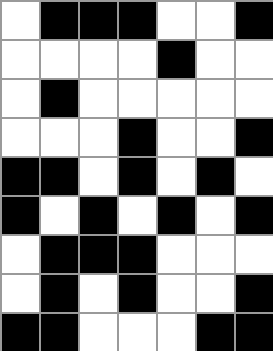[["white", "black", "black", "black", "white", "white", "black"], ["white", "white", "white", "white", "black", "white", "white"], ["white", "black", "white", "white", "white", "white", "white"], ["white", "white", "white", "black", "white", "white", "black"], ["black", "black", "white", "black", "white", "black", "white"], ["black", "white", "black", "white", "black", "white", "black"], ["white", "black", "black", "black", "white", "white", "white"], ["white", "black", "white", "black", "white", "white", "black"], ["black", "black", "white", "white", "white", "black", "black"]]